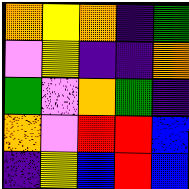[["orange", "yellow", "orange", "indigo", "green"], ["violet", "yellow", "indigo", "indigo", "orange"], ["green", "violet", "orange", "green", "indigo"], ["orange", "violet", "red", "red", "blue"], ["indigo", "yellow", "blue", "red", "blue"]]